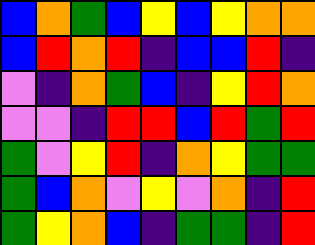[["blue", "orange", "green", "blue", "yellow", "blue", "yellow", "orange", "orange"], ["blue", "red", "orange", "red", "indigo", "blue", "blue", "red", "indigo"], ["violet", "indigo", "orange", "green", "blue", "indigo", "yellow", "red", "orange"], ["violet", "violet", "indigo", "red", "red", "blue", "red", "green", "red"], ["green", "violet", "yellow", "red", "indigo", "orange", "yellow", "green", "green"], ["green", "blue", "orange", "violet", "yellow", "violet", "orange", "indigo", "red"], ["green", "yellow", "orange", "blue", "indigo", "green", "green", "indigo", "red"]]